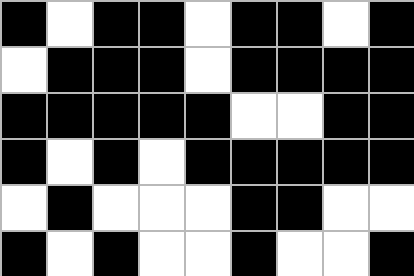[["black", "white", "black", "black", "white", "black", "black", "white", "black"], ["white", "black", "black", "black", "white", "black", "black", "black", "black"], ["black", "black", "black", "black", "black", "white", "white", "black", "black"], ["black", "white", "black", "white", "black", "black", "black", "black", "black"], ["white", "black", "white", "white", "white", "black", "black", "white", "white"], ["black", "white", "black", "white", "white", "black", "white", "white", "black"]]